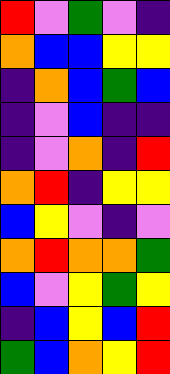[["red", "violet", "green", "violet", "indigo"], ["orange", "blue", "blue", "yellow", "yellow"], ["indigo", "orange", "blue", "green", "blue"], ["indigo", "violet", "blue", "indigo", "indigo"], ["indigo", "violet", "orange", "indigo", "red"], ["orange", "red", "indigo", "yellow", "yellow"], ["blue", "yellow", "violet", "indigo", "violet"], ["orange", "red", "orange", "orange", "green"], ["blue", "violet", "yellow", "green", "yellow"], ["indigo", "blue", "yellow", "blue", "red"], ["green", "blue", "orange", "yellow", "red"]]